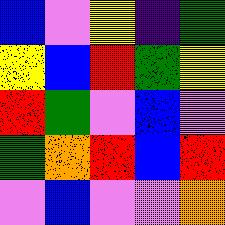[["blue", "violet", "yellow", "indigo", "green"], ["yellow", "blue", "red", "green", "yellow"], ["red", "green", "violet", "blue", "violet"], ["green", "orange", "red", "blue", "red"], ["violet", "blue", "violet", "violet", "orange"]]